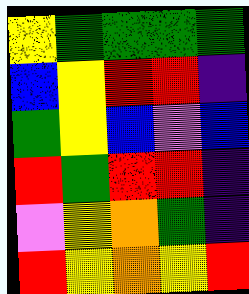[["yellow", "green", "green", "green", "green"], ["blue", "yellow", "red", "red", "indigo"], ["green", "yellow", "blue", "violet", "blue"], ["red", "green", "red", "red", "indigo"], ["violet", "yellow", "orange", "green", "indigo"], ["red", "yellow", "orange", "yellow", "red"]]